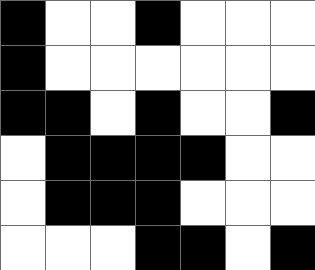[["black", "white", "white", "black", "white", "white", "white"], ["black", "white", "white", "white", "white", "white", "white"], ["black", "black", "white", "black", "white", "white", "black"], ["white", "black", "black", "black", "black", "white", "white"], ["white", "black", "black", "black", "white", "white", "white"], ["white", "white", "white", "black", "black", "white", "black"]]